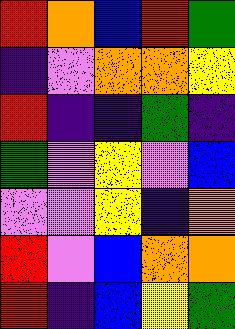[["red", "orange", "blue", "red", "green"], ["indigo", "violet", "orange", "orange", "yellow"], ["red", "indigo", "indigo", "green", "indigo"], ["green", "violet", "yellow", "violet", "blue"], ["violet", "violet", "yellow", "indigo", "orange"], ["red", "violet", "blue", "orange", "orange"], ["red", "indigo", "blue", "yellow", "green"]]